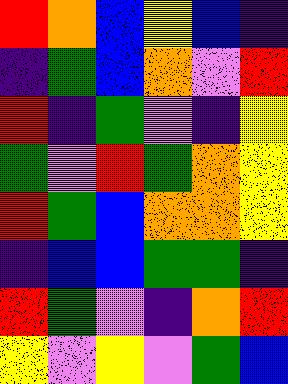[["red", "orange", "blue", "yellow", "blue", "indigo"], ["indigo", "green", "blue", "orange", "violet", "red"], ["red", "indigo", "green", "violet", "indigo", "yellow"], ["green", "violet", "red", "green", "orange", "yellow"], ["red", "green", "blue", "orange", "orange", "yellow"], ["indigo", "blue", "blue", "green", "green", "indigo"], ["red", "green", "violet", "indigo", "orange", "red"], ["yellow", "violet", "yellow", "violet", "green", "blue"]]